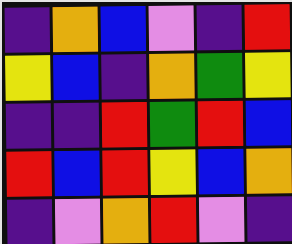[["indigo", "orange", "blue", "violet", "indigo", "red"], ["yellow", "blue", "indigo", "orange", "green", "yellow"], ["indigo", "indigo", "red", "green", "red", "blue"], ["red", "blue", "red", "yellow", "blue", "orange"], ["indigo", "violet", "orange", "red", "violet", "indigo"]]